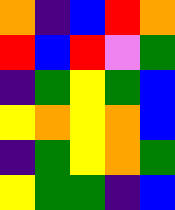[["orange", "indigo", "blue", "red", "orange"], ["red", "blue", "red", "violet", "green"], ["indigo", "green", "yellow", "green", "blue"], ["yellow", "orange", "yellow", "orange", "blue"], ["indigo", "green", "yellow", "orange", "green"], ["yellow", "green", "green", "indigo", "blue"]]